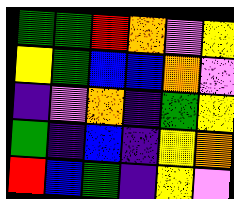[["green", "green", "red", "orange", "violet", "yellow"], ["yellow", "green", "blue", "blue", "orange", "violet"], ["indigo", "violet", "orange", "indigo", "green", "yellow"], ["green", "indigo", "blue", "indigo", "yellow", "orange"], ["red", "blue", "green", "indigo", "yellow", "violet"]]